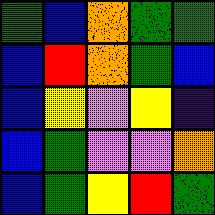[["green", "blue", "orange", "green", "green"], ["blue", "red", "orange", "green", "blue"], ["blue", "yellow", "violet", "yellow", "indigo"], ["blue", "green", "violet", "violet", "orange"], ["blue", "green", "yellow", "red", "green"]]